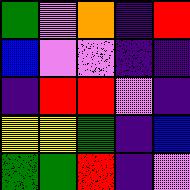[["green", "violet", "orange", "indigo", "red"], ["blue", "violet", "violet", "indigo", "indigo"], ["indigo", "red", "red", "violet", "indigo"], ["yellow", "yellow", "green", "indigo", "blue"], ["green", "green", "red", "indigo", "violet"]]